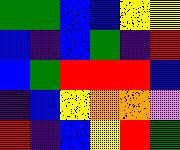[["green", "green", "blue", "blue", "yellow", "yellow"], ["blue", "indigo", "blue", "green", "indigo", "red"], ["blue", "green", "red", "red", "red", "blue"], ["indigo", "blue", "yellow", "orange", "orange", "violet"], ["red", "indigo", "blue", "yellow", "red", "green"]]